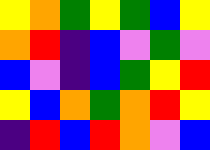[["yellow", "orange", "green", "yellow", "green", "blue", "yellow"], ["orange", "red", "indigo", "blue", "violet", "green", "violet"], ["blue", "violet", "indigo", "blue", "green", "yellow", "red"], ["yellow", "blue", "orange", "green", "orange", "red", "yellow"], ["indigo", "red", "blue", "red", "orange", "violet", "blue"]]